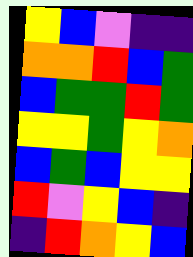[["yellow", "blue", "violet", "indigo", "indigo"], ["orange", "orange", "red", "blue", "green"], ["blue", "green", "green", "red", "green"], ["yellow", "yellow", "green", "yellow", "orange"], ["blue", "green", "blue", "yellow", "yellow"], ["red", "violet", "yellow", "blue", "indigo"], ["indigo", "red", "orange", "yellow", "blue"]]